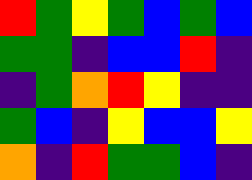[["red", "green", "yellow", "green", "blue", "green", "blue"], ["green", "green", "indigo", "blue", "blue", "red", "indigo"], ["indigo", "green", "orange", "red", "yellow", "indigo", "indigo"], ["green", "blue", "indigo", "yellow", "blue", "blue", "yellow"], ["orange", "indigo", "red", "green", "green", "blue", "indigo"]]